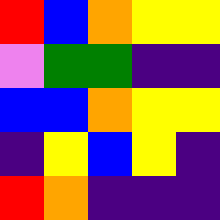[["red", "blue", "orange", "yellow", "yellow"], ["violet", "green", "green", "indigo", "indigo"], ["blue", "blue", "orange", "yellow", "yellow"], ["indigo", "yellow", "blue", "yellow", "indigo"], ["red", "orange", "indigo", "indigo", "indigo"]]